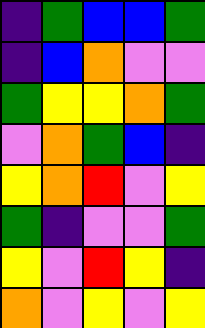[["indigo", "green", "blue", "blue", "green"], ["indigo", "blue", "orange", "violet", "violet"], ["green", "yellow", "yellow", "orange", "green"], ["violet", "orange", "green", "blue", "indigo"], ["yellow", "orange", "red", "violet", "yellow"], ["green", "indigo", "violet", "violet", "green"], ["yellow", "violet", "red", "yellow", "indigo"], ["orange", "violet", "yellow", "violet", "yellow"]]